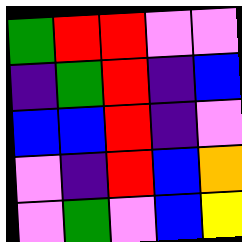[["green", "red", "red", "violet", "violet"], ["indigo", "green", "red", "indigo", "blue"], ["blue", "blue", "red", "indigo", "violet"], ["violet", "indigo", "red", "blue", "orange"], ["violet", "green", "violet", "blue", "yellow"]]